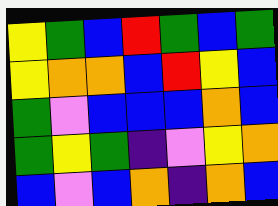[["yellow", "green", "blue", "red", "green", "blue", "green"], ["yellow", "orange", "orange", "blue", "red", "yellow", "blue"], ["green", "violet", "blue", "blue", "blue", "orange", "blue"], ["green", "yellow", "green", "indigo", "violet", "yellow", "orange"], ["blue", "violet", "blue", "orange", "indigo", "orange", "blue"]]